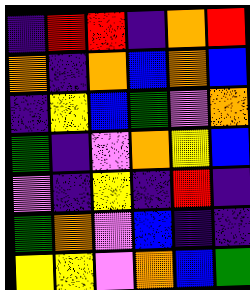[["indigo", "red", "red", "indigo", "orange", "red"], ["orange", "indigo", "orange", "blue", "orange", "blue"], ["indigo", "yellow", "blue", "green", "violet", "orange"], ["green", "indigo", "violet", "orange", "yellow", "blue"], ["violet", "indigo", "yellow", "indigo", "red", "indigo"], ["green", "orange", "violet", "blue", "indigo", "indigo"], ["yellow", "yellow", "violet", "orange", "blue", "green"]]